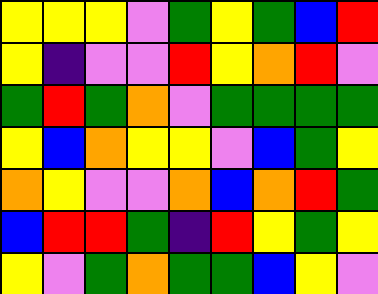[["yellow", "yellow", "yellow", "violet", "green", "yellow", "green", "blue", "red"], ["yellow", "indigo", "violet", "violet", "red", "yellow", "orange", "red", "violet"], ["green", "red", "green", "orange", "violet", "green", "green", "green", "green"], ["yellow", "blue", "orange", "yellow", "yellow", "violet", "blue", "green", "yellow"], ["orange", "yellow", "violet", "violet", "orange", "blue", "orange", "red", "green"], ["blue", "red", "red", "green", "indigo", "red", "yellow", "green", "yellow"], ["yellow", "violet", "green", "orange", "green", "green", "blue", "yellow", "violet"]]